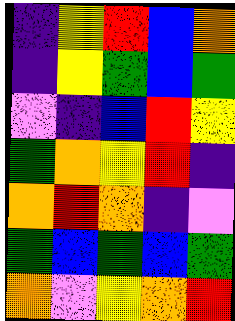[["indigo", "yellow", "red", "blue", "orange"], ["indigo", "yellow", "green", "blue", "green"], ["violet", "indigo", "blue", "red", "yellow"], ["green", "orange", "yellow", "red", "indigo"], ["orange", "red", "orange", "indigo", "violet"], ["green", "blue", "green", "blue", "green"], ["orange", "violet", "yellow", "orange", "red"]]